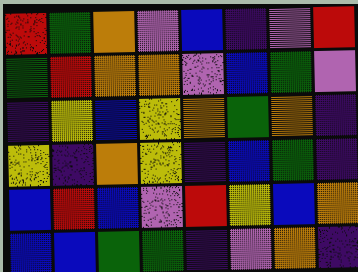[["red", "green", "orange", "violet", "blue", "indigo", "violet", "red"], ["green", "red", "orange", "orange", "violet", "blue", "green", "violet"], ["indigo", "yellow", "blue", "yellow", "orange", "green", "orange", "indigo"], ["yellow", "indigo", "orange", "yellow", "indigo", "blue", "green", "indigo"], ["blue", "red", "blue", "violet", "red", "yellow", "blue", "orange"], ["blue", "blue", "green", "green", "indigo", "violet", "orange", "indigo"]]